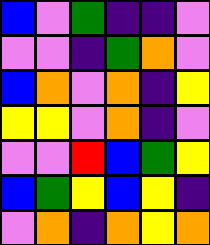[["blue", "violet", "green", "indigo", "indigo", "violet"], ["violet", "violet", "indigo", "green", "orange", "violet"], ["blue", "orange", "violet", "orange", "indigo", "yellow"], ["yellow", "yellow", "violet", "orange", "indigo", "violet"], ["violet", "violet", "red", "blue", "green", "yellow"], ["blue", "green", "yellow", "blue", "yellow", "indigo"], ["violet", "orange", "indigo", "orange", "yellow", "orange"]]